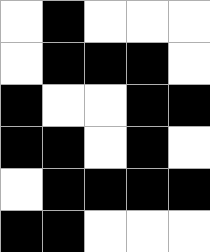[["white", "black", "white", "white", "white"], ["white", "black", "black", "black", "white"], ["black", "white", "white", "black", "black"], ["black", "black", "white", "black", "white"], ["white", "black", "black", "black", "black"], ["black", "black", "white", "white", "white"]]